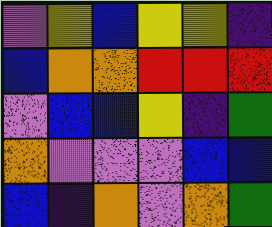[["violet", "yellow", "blue", "yellow", "yellow", "indigo"], ["blue", "orange", "orange", "red", "red", "red"], ["violet", "blue", "blue", "yellow", "indigo", "green"], ["orange", "violet", "violet", "violet", "blue", "blue"], ["blue", "indigo", "orange", "violet", "orange", "green"]]